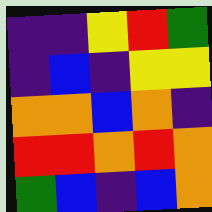[["indigo", "indigo", "yellow", "red", "green"], ["indigo", "blue", "indigo", "yellow", "yellow"], ["orange", "orange", "blue", "orange", "indigo"], ["red", "red", "orange", "red", "orange"], ["green", "blue", "indigo", "blue", "orange"]]